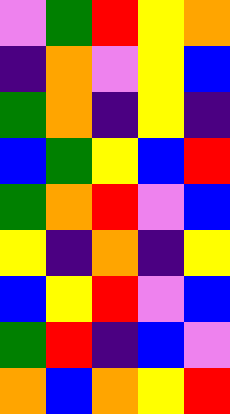[["violet", "green", "red", "yellow", "orange"], ["indigo", "orange", "violet", "yellow", "blue"], ["green", "orange", "indigo", "yellow", "indigo"], ["blue", "green", "yellow", "blue", "red"], ["green", "orange", "red", "violet", "blue"], ["yellow", "indigo", "orange", "indigo", "yellow"], ["blue", "yellow", "red", "violet", "blue"], ["green", "red", "indigo", "blue", "violet"], ["orange", "blue", "orange", "yellow", "red"]]